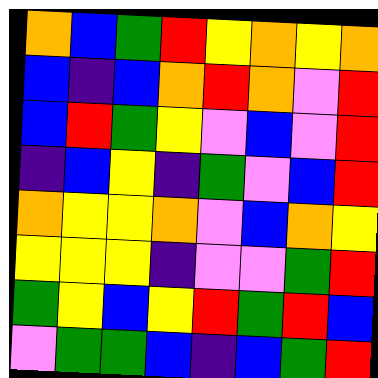[["orange", "blue", "green", "red", "yellow", "orange", "yellow", "orange"], ["blue", "indigo", "blue", "orange", "red", "orange", "violet", "red"], ["blue", "red", "green", "yellow", "violet", "blue", "violet", "red"], ["indigo", "blue", "yellow", "indigo", "green", "violet", "blue", "red"], ["orange", "yellow", "yellow", "orange", "violet", "blue", "orange", "yellow"], ["yellow", "yellow", "yellow", "indigo", "violet", "violet", "green", "red"], ["green", "yellow", "blue", "yellow", "red", "green", "red", "blue"], ["violet", "green", "green", "blue", "indigo", "blue", "green", "red"]]